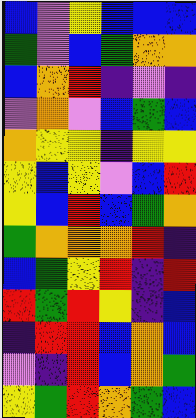[["blue", "violet", "yellow", "blue", "blue", "blue"], ["green", "violet", "blue", "green", "orange", "orange"], ["blue", "orange", "red", "indigo", "violet", "indigo"], ["violet", "orange", "violet", "blue", "green", "blue"], ["orange", "yellow", "yellow", "indigo", "yellow", "yellow"], ["yellow", "blue", "yellow", "violet", "blue", "red"], ["yellow", "blue", "red", "blue", "green", "orange"], ["green", "orange", "orange", "orange", "red", "indigo"], ["blue", "green", "yellow", "red", "indigo", "red"], ["red", "green", "red", "yellow", "indigo", "blue"], ["indigo", "red", "red", "blue", "orange", "blue"], ["violet", "indigo", "red", "blue", "orange", "green"], ["yellow", "green", "red", "orange", "green", "blue"]]